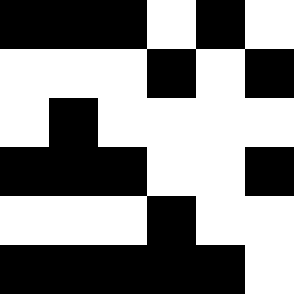[["black", "black", "black", "white", "black", "white"], ["white", "white", "white", "black", "white", "black"], ["white", "black", "white", "white", "white", "white"], ["black", "black", "black", "white", "white", "black"], ["white", "white", "white", "black", "white", "white"], ["black", "black", "black", "black", "black", "white"]]